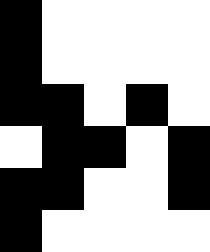[["black", "white", "white", "white", "white"], ["black", "white", "white", "white", "white"], ["black", "black", "white", "black", "white"], ["white", "black", "black", "white", "black"], ["black", "black", "white", "white", "black"], ["black", "white", "white", "white", "white"]]